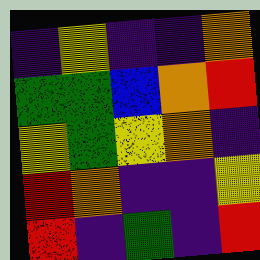[["indigo", "yellow", "indigo", "indigo", "orange"], ["green", "green", "blue", "orange", "red"], ["yellow", "green", "yellow", "orange", "indigo"], ["red", "orange", "indigo", "indigo", "yellow"], ["red", "indigo", "green", "indigo", "red"]]